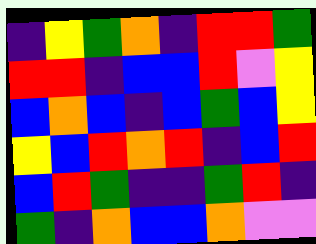[["indigo", "yellow", "green", "orange", "indigo", "red", "red", "green"], ["red", "red", "indigo", "blue", "blue", "red", "violet", "yellow"], ["blue", "orange", "blue", "indigo", "blue", "green", "blue", "yellow"], ["yellow", "blue", "red", "orange", "red", "indigo", "blue", "red"], ["blue", "red", "green", "indigo", "indigo", "green", "red", "indigo"], ["green", "indigo", "orange", "blue", "blue", "orange", "violet", "violet"]]